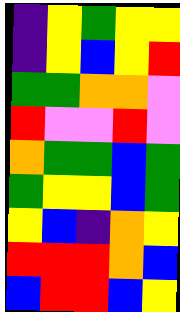[["indigo", "yellow", "green", "yellow", "yellow"], ["indigo", "yellow", "blue", "yellow", "red"], ["green", "green", "orange", "orange", "violet"], ["red", "violet", "violet", "red", "violet"], ["orange", "green", "green", "blue", "green"], ["green", "yellow", "yellow", "blue", "green"], ["yellow", "blue", "indigo", "orange", "yellow"], ["red", "red", "red", "orange", "blue"], ["blue", "red", "red", "blue", "yellow"]]